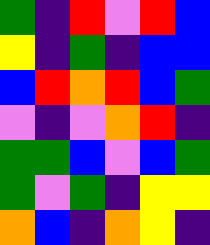[["green", "indigo", "red", "violet", "red", "blue"], ["yellow", "indigo", "green", "indigo", "blue", "blue"], ["blue", "red", "orange", "red", "blue", "green"], ["violet", "indigo", "violet", "orange", "red", "indigo"], ["green", "green", "blue", "violet", "blue", "green"], ["green", "violet", "green", "indigo", "yellow", "yellow"], ["orange", "blue", "indigo", "orange", "yellow", "indigo"]]